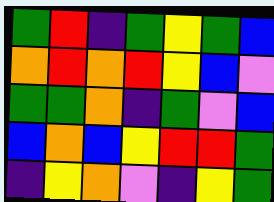[["green", "red", "indigo", "green", "yellow", "green", "blue"], ["orange", "red", "orange", "red", "yellow", "blue", "violet"], ["green", "green", "orange", "indigo", "green", "violet", "blue"], ["blue", "orange", "blue", "yellow", "red", "red", "green"], ["indigo", "yellow", "orange", "violet", "indigo", "yellow", "green"]]